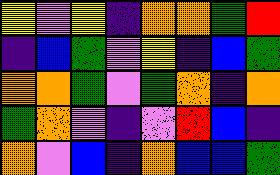[["yellow", "violet", "yellow", "indigo", "orange", "orange", "green", "red"], ["indigo", "blue", "green", "violet", "yellow", "indigo", "blue", "green"], ["orange", "orange", "green", "violet", "green", "orange", "indigo", "orange"], ["green", "orange", "violet", "indigo", "violet", "red", "blue", "indigo"], ["orange", "violet", "blue", "indigo", "orange", "blue", "blue", "green"]]